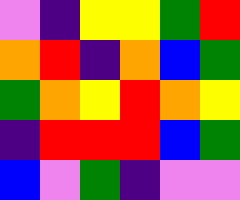[["violet", "indigo", "yellow", "yellow", "green", "red"], ["orange", "red", "indigo", "orange", "blue", "green"], ["green", "orange", "yellow", "red", "orange", "yellow"], ["indigo", "red", "red", "red", "blue", "green"], ["blue", "violet", "green", "indigo", "violet", "violet"]]